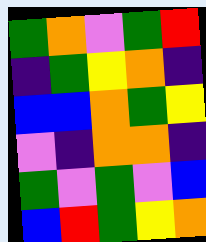[["green", "orange", "violet", "green", "red"], ["indigo", "green", "yellow", "orange", "indigo"], ["blue", "blue", "orange", "green", "yellow"], ["violet", "indigo", "orange", "orange", "indigo"], ["green", "violet", "green", "violet", "blue"], ["blue", "red", "green", "yellow", "orange"]]